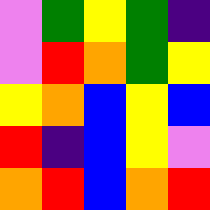[["violet", "green", "yellow", "green", "indigo"], ["violet", "red", "orange", "green", "yellow"], ["yellow", "orange", "blue", "yellow", "blue"], ["red", "indigo", "blue", "yellow", "violet"], ["orange", "red", "blue", "orange", "red"]]